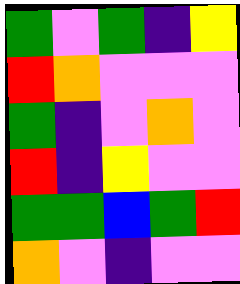[["green", "violet", "green", "indigo", "yellow"], ["red", "orange", "violet", "violet", "violet"], ["green", "indigo", "violet", "orange", "violet"], ["red", "indigo", "yellow", "violet", "violet"], ["green", "green", "blue", "green", "red"], ["orange", "violet", "indigo", "violet", "violet"]]